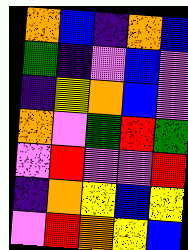[["orange", "blue", "indigo", "orange", "blue"], ["green", "indigo", "violet", "blue", "violet"], ["indigo", "yellow", "orange", "blue", "violet"], ["orange", "violet", "green", "red", "green"], ["violet", "red", "violet", "violet", "red"], ["indigo", "orange", "yellow", "blue", "yellow"], ["violet", "red", "orange", "yellow", "blue"]]